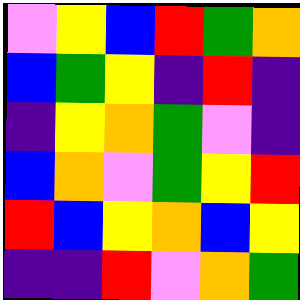[["violet", "yellow", "blue", "red", "green", "orange"], ["blue", "green", "yellow", "indigo", "red", "indigo"], ["indigo", "yellow", "orange", "green", "violet", "indigo"], ["blue", "orange", "violet", "green", "yellow", "red"], ["red", "blue", "yellow", "orange", "blue", "yellow"], ["indigo", "indigo", "red", "violet", "orange", "green"]]